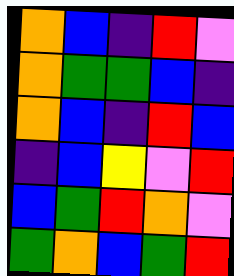[["orange", "blue", "indigo", "red", "violet"], ["orange", "green", "green", "blue", "indigo"], ["orange", "blue", "indigo", "red", "blue"], ["indigo", "blue", "yellow", "violet", "red"], ["blue", "green", "red", "orange", "violet"], ["green", "orange", "blue", "green", "red"]]